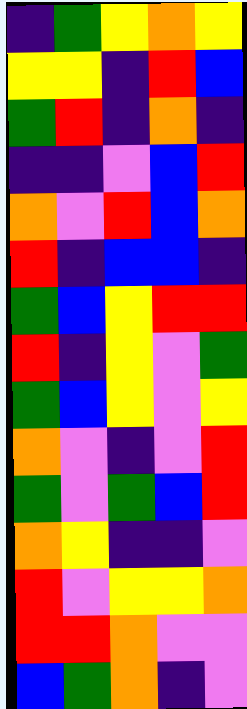[["indigo", "green", "yellow", "orange", "yellow"], ["yellow", "yellow", "indigo", "red", "blue"], ["green", "red", "indigo", "orange", "indigo"], ["indigo", "indigo", "violet", "blue", "red"], ["orange", "violet", "red", "blue", "orange"], ["red", "indigo", "blue", "blue", "indigo"], ["green", "blue", "yellow", "red", "red"], ["red", "indigo", "yellow", "violet", "green"], ["green", "blue", "yellow", "violet", "yellow"], ["orange", "violet", "indigo", "violet", "red"], ["green", "violet", "green", "blue", "red"], ["orange", "yellow", "indigo", "indigo", "violet"], ["red", "violet", "yellow", "yellow", "orange"], ["red", "red", "orange", "violet", "violet"], ["blue", "green", "orange", "indigo", "violet"]]